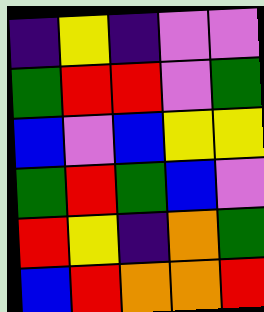[["indigo", "yellow", "indigo", "violet", "violet"], ["green", "red", "red", "violet", "green"], ["blue", "violet", "blue", "yellow", "yellow"], ["green", "red", "green", "blue", "violet"], ["red", "yellow", "indigo", "orange", "green"], ["blue", "red", "orange", "orange", "red"]]